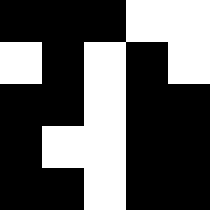[["black", "black", "black", "white", "white"], ["white", "black", "white", "black", "white"], ["black", "black", "white", "black", "black"], ["black", "white", "white", "black", "black"], ["black", "black", "white", "black", "black"]]